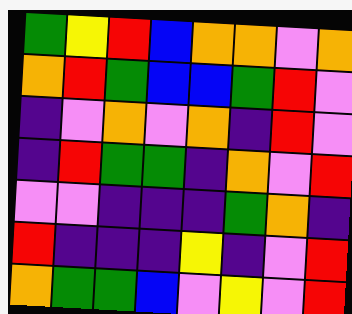[["green", "yellow", "red", "blue", "orange", "orange", "violet", "orange"], ["orange", "red", "green", "blue", "blue", "green", "red", "violet"], ["indigo", "violet", "orange", "violet", "orange", "indigo", "red", "violet"], ["indigo", "red", "green", "green", "indigo", "orange", "violet", "red"], ["violet", "violet", "indigo", "indigo", "indigo", "green", "orange", "indigo"], ["red", "indigo", "indigo", "indigo", "yellow", "indigo", "violet", "red"], ["orange", "green", "green", "blue", "violet", "yellow", "violet", "red"]]